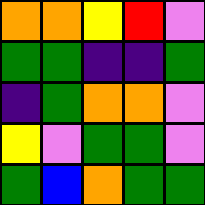[["orange", "orange", "yellow", "red", "violet"], ["green", "green", "indigo", "indigo", "green"], ["indigo", "green", "orange", "orange", "violet"], ["yellow", "violet", "green", "green", "violet"], ["green", "blue", "orange", "green", "green"]]